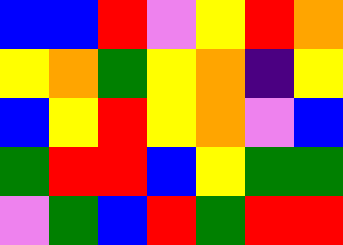[["blue", "blue", "red", "violet", "yellow", "red", "orange"], ["yellow", "orange", "green", "yellow", "orange", "indigo", "yellow"], ["blue", "yellow", "red", "yellow", "orange", "violet", "blue"], ["green", "red", "red", "blue", "yellow", "green", "green"], ["violet", "green", "blue", "red", "green", "red", "red"]]